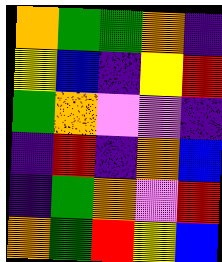[["orange", "green", "green", "orange", "indigo"], ["yellow", "blue", "indigo", "yellow", "red"], ["green", "orange", "violet", "violet", "indigo"], ["indigo", "red", "indigo", "orange", "blue"], ["indigo", "green", "orange", "violet", "red"], ["orange", "green", "red", "yellow", "blue"]]